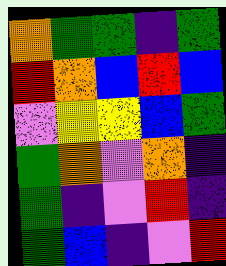[["orange", "green", "green", "indigo", "green"], ["red", "orange", "blue", "red", "blue"], ["violet", "yellow", "yellow", "blue", "green"], ["green", "orange", "violet", "orange", "indigo"], ["green", "indigo", "violet", "red", "indigo"], ["green", "blue", "indigo", "violet", "red"]]